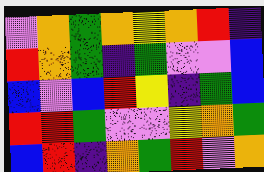[["violet", "orange", "green", "orange", "yellow", "orange", "red", "indigo"], ["red", "orange", "green", "indigo", "green", "violet", "violet", "blue"], ["blue", "violet", "blue", "red", "yellow", "indigo", "green", "blue"], ["red", "red", "green", "violet", "violet", "yellow", "orange", "green"], ["blue", "red", "indigo", "orange", "green", "red", "violet", "orange"]]